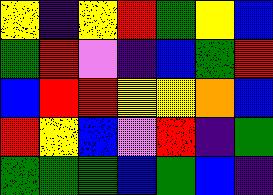[["yellow", "indigo", "yellow", "red", "green", "yellow", "blue"], ["green", "red", "violet", "indigo", "blue", "green", "red"], ["blue", "red", "red", "yellow", "yellow", "orange", "blue"], ["red", "yellow", "blue", "violet", "red", "indigo", "green"], ["green", "green", "green", "blue", "green", "blue", "indigo"]]